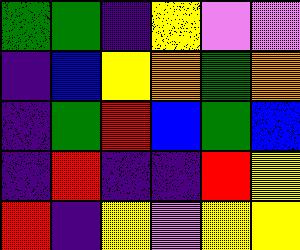[["green", "green", "indigo", "yellow", "violet", "violet"], ["indigo", "blue", "yellow", "orange", "green", "orange"], ["indigo", "green", "red", "blue", "green", "blue"], ["indigo", "red", "indigo", "indigo", "red", "yellow"], ["red", "indigo", "yellow", "violet", "yellow", "yellow"]]